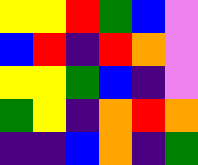[["yellow", "yellow", "red", "green", "blue", "violet"], ["blue", "red", "indigo", "red", "orange", "violet"], ["yellow", "yellow", "green", "blue", "indigo", "violet"], ["green", "yellow", "indigo", "orange", "red", "orange"], ["indigo", "indigo", "blue", "orange", "indigo", "green"]]